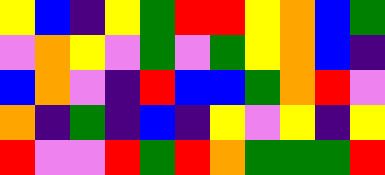[["yellow", "blue", "indigo", "yellow", "green", "red", "red", "yellow", "orange", "blue", "green"], ["violet", "orange", "yellow", "violet", "green", "violet", "green", "yellow", "orange", "blue", "indigo"], ["blue", "orange", "violet", "indigo", "red", "blue", "blue", "green", "orange", "red", "violet"], ["orange", "indigo", "green", "indigo", "blue", "indigo", "yellow", "violet", "yellow", "indigo", "yellow"], ["red", "violet", "violet", "red", "green", "red", "orange", "green", "green", "green", "red"]]